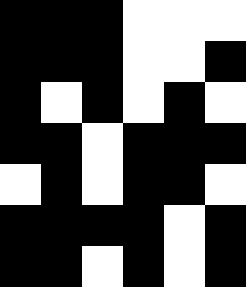[["black", "black", "black", "white", "white", "white"], ["black", "black", "black", "white", "white", "black"], ["black", "white", "black", "white", "black", "white"], ["black", "black", "white", "black", "black", "black"], ["white", "black", "white", "black", "black", "white"], ["black", "black", "black", "black", "white", "black"], ["black", "black", "white", "black", "white", "black"]]